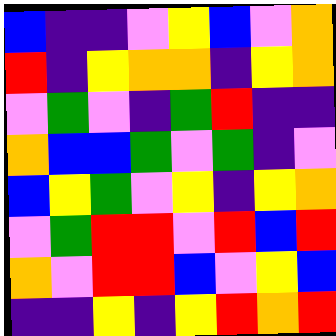[["blue", "indigo", "indigo", "violet", "yellow", "blue", "violet", "orange"], ["red", "indigo", "yellow", "orange", "orange", "indigo", "yellow", "orange"], ["violet", "green", "violet", "indigo", "green", "red", "indigo", "indigo"], ["orange", "blue", "blue", "green", "violet", "green", "indigo", "violet"], ["blue", "yellow", "green", "violet", "yellow", "indigo", "yellow", "orange"], ["violet", "green", "red", "red", "violet", "red", "blue", "red"], ["orange", "violet", "red", "red", "blue", "violet", "yellow", "blue"], ["indigo", "indigo", "yellow", "indigo", "yellow", "red", "orange", "red"]]